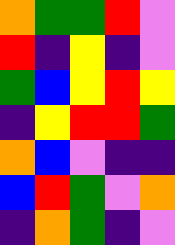[["orange", "green", "green", "red", "violet"], ["red", "indigo", "yellow", "indigo", "violet"], ["green", "blue", "yellow", "red", "yellow"], ["indigo", "yellow", "red", "red", "green"], ["orange", "blue", "violet", "indigo", "indigo"], ["blue", "red", "green", "violet", "orange"], ["indigo", "orange", "green", "indigo", "violet"]]